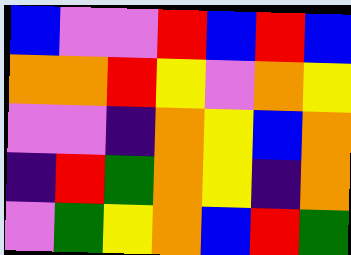[["blue", "violet", "violet", "red", "blue", "red", "blue"], ["orange", "orange", "red", "yellow", "violet", "orange", "yellow"], ["violet", "violet", "indigo", "orange", "yellow", "blue", "orange"], ["indigo", "red", "green", "orange", "yellow", "indigo", "orange"], ["violet", "green", "yellow", "orange", "blue", "red", "green"]]